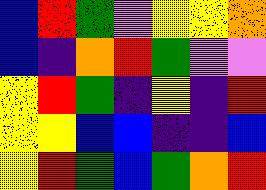[["blue", "red", "green", "violet", "yellow", "yellow", "orange"], ["blue", "indigo", "orange", "red", "green", "violet", "violet"], ["yellow", "red", "green", "indigo", "yellow", "indigo", "red"], ["yellow", "yellow", "blue", "blue", "indigo", "indigo", "blue"], ["yellow", "red", "green", "blue", "green", "orange", "red"]]